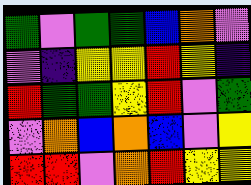[["green", "violet", "green", "green", "blue", "orange", "violet"], ["violet", "indigo", "yellow", "yellow", "red", "yellow", "indigo"], ["red", "green", "green", "yellow", "red", "violet", "green"], ["violet", "orange", "blue", "orange", "blue", "violet", "yellow"], ["red", "red", "violet", "orange", "red", "yellow", "yellow"]]